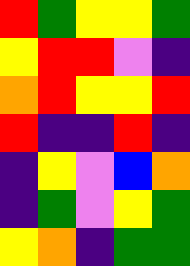[["red", "green", "yellow", "yellow", "green"], ["yellow", "red", "red", "violet", "indigo"], ["orange", "red", "yellow", "yellow", "red"], ["red", "indigo", "indigo", "red", "indigo"], ["indigo", "yellow", "violet", "blue", "orange"], ["indigo", "green", "violet", "yellow", "green"], ["yellow", "orange", "indigo", "green", "green"]]